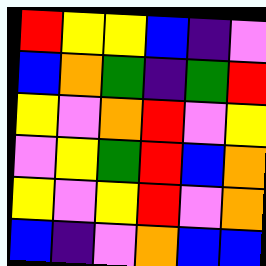[["red", "yellow", "yellow", "blue", "indigo", "violet"], ["blue", "orange", "green", "indigo", "green", "red"], ["yellow", "violet", "orange", "red", "violet", "yellow"], ["violet", "yellow", "green", "red", "blue", "orange"], ["yellow", "violet", "yellow", "red", "violet", "orange"], ["blue", "indigo", "violet", "orange", "blue", "blue"]]